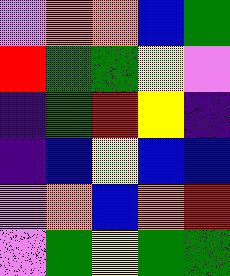[["violet", "orange", "orange", "blue", "green"], ["red", "green", "green", "yellow", "violet"], ["indigo", "green", "red", "yellow", "indigo"], ["indigo", "blue", "yellow", "blue", "blue"], ["violet", "orange", "blue", "orange", "red"], ["violet", "green", "yellow", "green", "green"]]